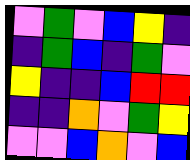[["violet", "green", "violet", "blue", "yellow", "indigo"], ["indigo", "green", "blue", "indigo", "green", "violet"], ["yellow", "indigo", "indigo", "blue", "red", "red"], ["indigo", "indigo", "orange", "violet", "green", "yellow"], ["violet", "violet", "blue", "orange", "violet", "blue"]]